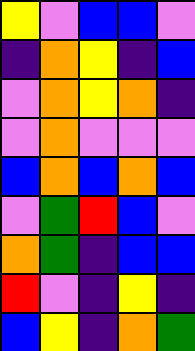[["yellow", "violet", "blue", "blue", "violet"], ["indigo", "orange", "yellow", "indigo", "blue"], ["violet", "orange", "yellow", "orange", "indigo"], ["violet", "orange", "violet", "violet", "violet"], ["blue", "orange", "blue", "orange", "blue"], ["violet", "green", "red", "blue", "violet"], ["orange", "green", "indigo", "blue", "blue"], ["red", "violet", "indigo", "yellow", "indigo"], ["blue", "yellow", "indigo", "orange", "green"]]